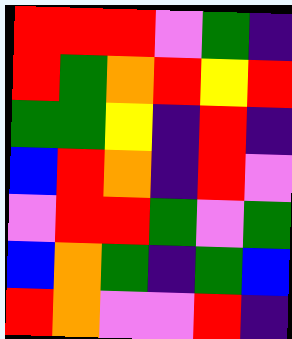[["red", "red", "red", "violet", "green", "indigo"], ["red", "green", "orange", "red", "yellow", "red"], ["green", "green", "yellow", "indigo", "red", "indigo"], ["blue", "red", "orange", "indigo", "red", "violet"], ["violet", "red", "red", "green", "violet", "green"], ["blue", "orange", "green", "indigo", "green", "blue"], ["red", "orange", "violet", "violet", "red", "indigo"]]